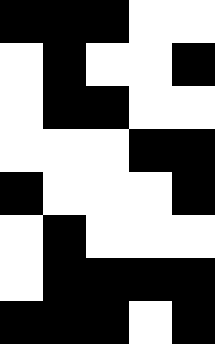[["black", "black", "black", "white", "white"], ["white", "black", "white", "white", "black"], ["white", "black", "black", "white", "white"], ["white", "white", "white", "black", "black"], ["black", "white", "white", "white", "black"], ["white", "black", "white", "white", "white"], ["white", "black", "black", "black", "black"], ["black", "black", "black", "white", "black"]]